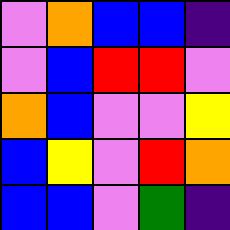[["violet", "orange", "blue", "blue", "indigo"], ["violet", "blue", "red", "red", "violet"], ["orange", "blue", "violet", "violet", "yellow"], ["blue", "yellow", "violet", "red", "orange"], ["blue", "blue", "violet", "green", "indigo"]]